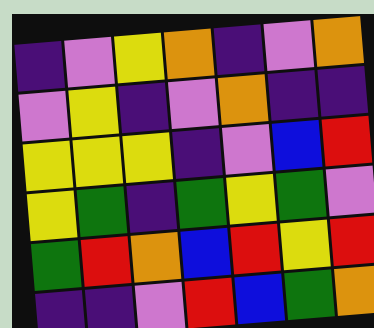[["indigo", "violet", "yellow", "orange", "indigo", "violet", "orange"], ["violet", "yellow", "indigo", "violet", "orange", "indigo", "indigo"], ["yellow", "yellow", "yellow", "indigo", "violet", "blue", "red"], ["yellow", "green", "indigo", "green", "yellow", "green", "violet"], ["green", "red", "orange", "blue", "red", "yellow", "red"], ["indigo", "indigo", "violet", "red", "blue", "green", "orange"]]